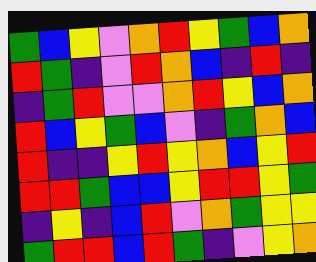[["green", "blue", "yellow", "violet", "orange", "red", "yellow", "green", "blue", "orange"], ["red", "green", "indigo", "violet", "red", "orange", "blue", "indigo", "red", "indigo"], ["indigo", "green", "red", "violet", "violet", "orange", "red", "yellow", "blue", "orange"], ["red", "blue", "yellow", "green", "blue", "violet", "indigo", "green", "orange", "blue"], ["red", "indigo", "indigo", "yellow", "red", "yellow", "orange", "blue", "yellow", "red"], ["red", "red", "green", "blue", "blue", "yellow", "red", "red", "yellow", "green"], ["indigo", "yellow", "indigo", "blue", "red", "violet", "orange", "green", "yellow", "yellow"], ["green", "red", "red", "blue", "red", "green", "indigo", "violet", "yellow", "orange"]]